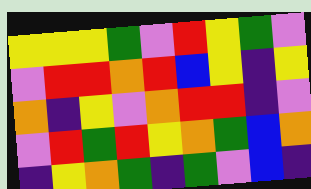[["yellow", "yellow", "yellow", "green", "violet", "red", "yellow", "green", "violet"], ["violet", "red", "red", "orange", "red", "blue", "yellow", "indigo", "yellow"], ["orange", "indigo", "yellow", "violet", "orange", "red", "red", "indigo", "violet"], ["violet", "red", "green", "red", "yellow", "orange", "green", "blue", "orange"], ["indigo", "yellow", "orange", "green", "indigo", "green", "violet", "blue", "indigo"]]